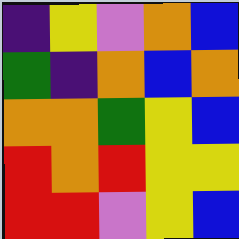[["indigo", "yellow", "violet", "orange", "blue"], ["green", "indigo", "orange", "blue", "orange"], ["orange", "orange", "green", "yellow", "blue"], ["red", "orange", "red", "yellow", "yellow"], ["red", "red", "violet", "yellow", "blue"]]